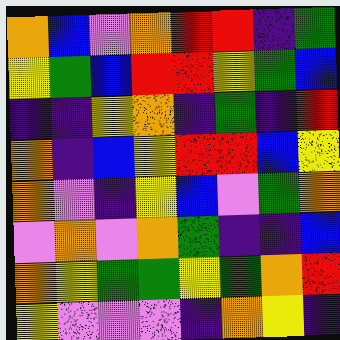[["orange", "blue", "violet", "orange", "red", "red", "indigo", "green"], ["yellow", "green", "blue", "red", "red", "yellow", "green", "blue"], ["indigo", "indigo", "yellow", "orange", "indigo", "green", "indigo", "red"], ["orange", "indigo", "blue", "yellow", "red", "red", "blue", "yellow"], ["orange", "violet", "indigo", "yellow", "blue", "violet", "green", "orange"], ["violet", "orange", "violet", "orange", "green", "indigo", "indigo", "blue"], ["orange", "yellow", "green", "green", "yellow", "green", "orange", "red"], ["yellow", "violet", "violet", "violet", "indigo", "orange", "yellow", "indigo"]]